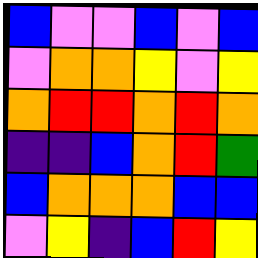[["blue", "violet", "violet", "blue", "violet", "blue"], ["violet", "orange", "orange", "yellow", "violet", "yellow"], ["orange", "red", "red", "orange", "red", "orange"], ["indigo", "indigo", "blue", "orange", "red", "green"], ["blue", "orange", "orange", "orange", "blue", "blue"], ["violet", "yellow", "indigo", "blue", "red", "yellow"]]